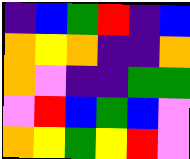[["indigo", "blue", "green", "red", "indigo", "blue"], ["orange", "yellow", "orange", "indigo", "indigo", "orange"], ["orange", "violet", "indigo", "indigo", "green", "green"], ["violet", "red", "blue", "green", "blue", "violet"], ["orange", "yellow", "green", "yellow", "red", "violet"]]